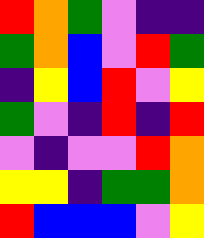[["red", "orange", "green", "violet", "indigo", "indigo"], ["green", "orange", "blue", "violet", "red", "green"], ["indigo", "yellow", "blue", "red", "violet", "yellow"], ["green", "violet", "indigo", "red", "indigo", "red"], ["violet", "indigo", "violet", "violet", "red", "orange"], ["yellow", "yellow", "indigo", "green", "green", "orange"], ["red", "blue", "blue", "blue", "violet", "yellow"]]